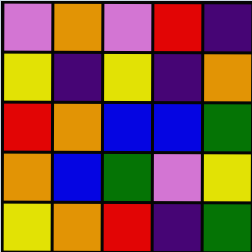[["violet", "orange", "violet", "red", "indigo"], ["yellow", "indigo", "yellow", "indigo", "orange"], ["red", "orange", "blue", "blue", "green"], ["orange", "blue", "green", "violet", "yellow"], ["yellow", "orange", "red", "indigo", "green"]]